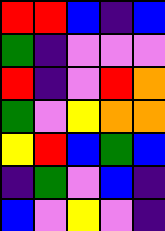[["red", "red", "blue", "indigo", "blue"], ["green", "indigo", "violet", "violet", "violet"], ["red", "indigo", "violet", "red", "orange"], ["green", "violet", "yellow", "orange", "orange"], ["yellow", "red", "blue", "green", "blue"], ["indigo", "green", "violet", "blue", "indigo"], ["blue", "violet", "yellow", "violet", "indigo"]]